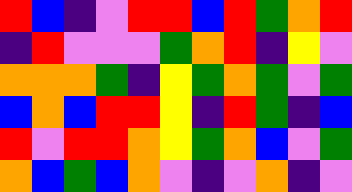[["red", "blue", "indigo", "violet", "red", "red", "blue", "red", "green", "orange", "red"], ["indigo", "red", "violet", "violet", "violet", "green", "orange", "red", "indigo", "yellow", "violet"], ["orange", "orange", "orange", "green", "indigo", "yellow", "green", "orange", "green", "violet", "green"], ["blue", "orange", "blue", "red", "red", "yellow", "indigo", "red", "green", "indigo", "blue"], ["red", "violet", "red", "red", "orange", "yellow", "green", "orange", "blue", "violet", "green"], ["orange", "blue", "green", "blue", "orange", "violet", "indigo", "violet", "orange", "indigo", "violet"]]